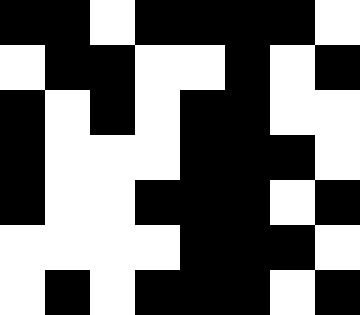[["black", "black", "white", "black", "black", "black", "black", "white"], ["white", "black", "black", "white", "white", "black", "white", "black"], ["black", "white", "black", "white", "black", "black", "white", "white"], ["black", "white", "white", "white", "black", "black", "black", "white"], ["black", "white", "white", "black", "black", "black", "white", "black"], ["white", "white", "white", "white", "black", "black", "black", "white"], ["white", "black", "white", "black", "black", "black", "white", "black"]]